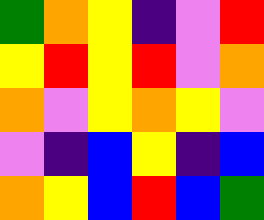[["green", "orange", "yellow", "indigo", "violet", "red"], ["yellow", "red", "yellow", "red", "violet", "orange"], ["orange", "violet", "yellow", "orange", "yellow", "violet"], ["violet", "indigo", "blue", "yellow", "indigo", "blue"], ["orange", "yellow", "blue", "red", "blue", "green"]]